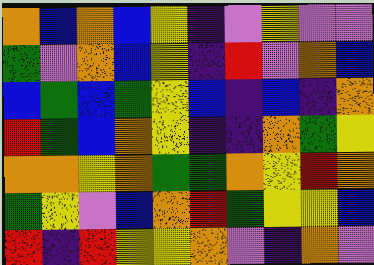[["orange", "blue", "orange", "blue", "yellow", "indigo", "violet", "yellow", "violet", "violet"], ["green", "violet", "orange", "blue", "yellow", "indigo", "red", "violet", "orange", "blue"], ["blue", "green", "blue", "green", "yellow", "blue", "indigo", "blue", "indigo", "orange"], ["red", "green", "blue", "orange", "yellow", "indigo", "indigo", "orange", "green", "yellow"], ["orange", "orange", "yellow", "orange", "green", "green", "orange", "yellow", "red", "orange"], ["green", "yellow", "violet", "blue", "orange", "red", "green", "yellow", "yellow", "blue"], ["red", "indigo", "red", "yellow", "yellow", "orange", "violet", "indigo", "orange", "violet"]]